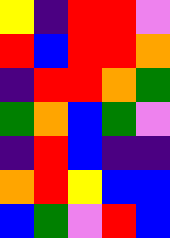[["yellow", "indigo", "red", "red", "violet"], ["red", "blue", "red", "red", "orange"], ["indigo", "red", "red", "orange", "green"], ["green", "orange", "blue", "green", "violet"], ["indigo", "red", "blue", "indigo", "indigo"], ["orange", "red", "yellow", "blue", "blue"], ["blue", "green", "violet", "red", "blue"]]